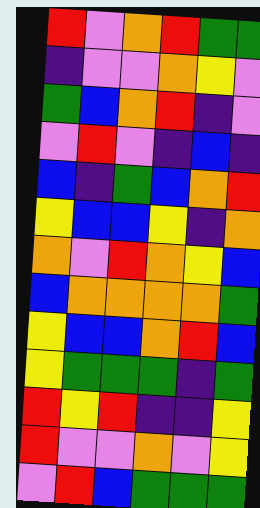[["red", "violet", "orange", "red", "green", "green"], ["indigo", "violet", "violet", "orange", "yellow", "violet"], ["green", "blue", "orange", "red", "indigo", "violet"], ["violet", "red", "violet", "indigo", "blue", "indigo"], ["blue", "indigo", "green", "blue", "orange", "red"], ["yellow", "blue", "blue", "yellow", "indigo", "orange"], ["orange", "violet", "red", "orange", "yellow", "blue"], ["blue", "orange", "orange", "orange", "orange", "green"], ["yellow", "blue", "blue", "orange", "red", "blue"], ["yellow", "green", "green", "green", "indigo", "green"], ["red", "yellow", "red", "indigo", "indigo", "yellow"], ["red", "violet", "violet", "orange", "violet", "yellow"], ["violet", "red", "blue", "green", "green", "green"]]